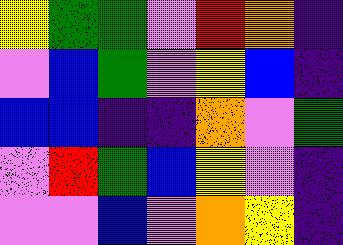[["yellow", "green", "green", "violet", "red", "orange", "indigo"], ["violet", "blue", "green", "violet", "yellow", "blue", "indigo"], ["blue", "blue", "indigo", "indigo", "orange", "violet", "green"], ["violet", "red", "green", "blue", "yellow", "violet", "indigo"], ["violet", "violet", "blue", "violet", "orange", "yellow", "indigo"]]